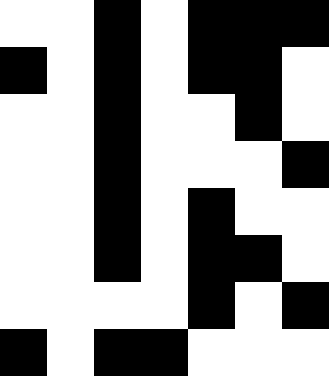[["white", "white", "black", "white", "black", "black", "black"], ["black", "white", "black", "white", "black", "black", "white"], ["white", "white", "black", "white", "white", "black", "white"], ["white", "white", "black", "white", "white", "white", "black"], ["white", "white", "black", "white", "black", "white", "white"], ["white", "white", "black", "white", "black", "black", "white"], ["white", "white", "white", "white", "black", "white", "black"], ["black", "white", "black", "black", "white", "white", "white"]]